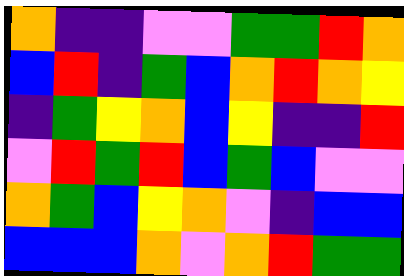[["orange", "indigo", "indigo", "violet", "violet", "green", "green", "red", "orange"], ["blue", "red", "indigo", "green", "blue", "orange", "red", "orange", "yellow"], ["indigo", "green", "yellow", "orange", "blue", "yellow", "indigo", "indigo", "red"], ["violet", "red", "green", "red", "blue", "green", "blue", "violet", "violet"], ["orange", "green", "blue", "yellow", "orange", "violet", "indigo", "blue", "blue"], ["blue", "blue", "blue", "orange", "violet", "orange", "red", "green", "green"]]